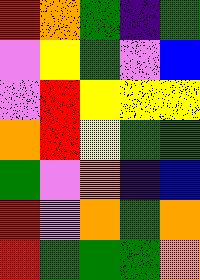[["red", "orange", "green", "indigo", "green"], ["violet", "yellow", "green", "violet", "blue"], ["violet", "red", "yellow", "yellow", "yellow"], ["orange", "red", "yellow", "green", "green"], ["green", "violet", "orange", "indigo", "blue"], ["red", "violet", "orange", "green", "orange"], ["red", "green", "green", "green", "orange"]]